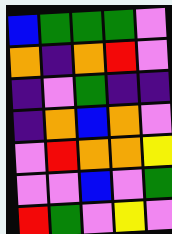[["blue", "green", "green", "green", "violet"], ["orange", "indigo", "orange", "red", "violet"], ["indigo", "violet", "green", "indigo", "indigo"], ["indigo", "orange", "blue", "orange", "violet"], ["violet", "red", "orange", "orange", "yellow"], ["violet", "violet", "blue", "violet", "green"], ["red", "green", "violet", "yellow", "violet"]]